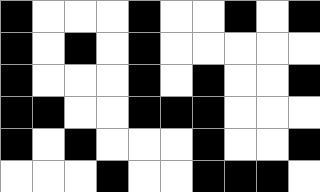[["black", "white", "white", "white", "black", "white", "white", "black", "white", "black"], ["black", "white", "black", "white", "black", "white", "white", "white", "white", "white"], ["black", "white", "white", "white", "black", "white", "black", "white", "white", "black"], ["black", "black", "white", "white", "black", "black", "black", "white", "white", "white"], ["black", "white", "black", "white", "white", "white", "black", "white", "white", "black"], ["white", "white", "white", "black", "white", "white", "black", "black", "black", "white"]]